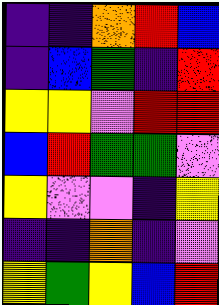[["indigo", "indigo", "orange", "red", "blue"], ["indigo", "blue", "green", "indigo", "red"], ["yellow", "yellow", "violet", "red", "red"], ["blue", "red", "green", "green", "violet"], ["yellow", "violet", "violet", "indigo", "yellow"], ["indigo", "indigo", "orange", "indigo", "violet"], ["yellow", "green", "yellow", "blue", "red"]]